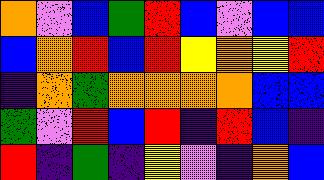[["orange", "violet", "blue", "green", "red", "blue", "violet", "blue", "blue"], ["blue", "orange", "red", "blue", "red", "yellow", "orange", "yellow", "red"], ["indigo", "orange", "green", "orange", "orange", "orange", "orange", "blue", "blue"], ["green", "violet", "red", "blue", "red", "indigo", "red", "blue", "indigo"], ["red", "indigo", "green", "indigo", "yellow", "violet", "indigo", "orange", "blue"]]